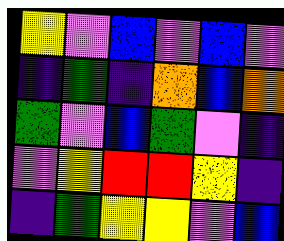[["yellow", "violet", "blue", "violet", "blue", "violet"], ["indigo", "green", "indigo", "orange", "blue", "orange"], ["green", "violet", "blue", "green", "violet", "indigo"], ["violet", "yellow", "red", "red", "yellow", "indigo"], ["indigo", "green", "yellow", "yellow", "violet", "blue"]]